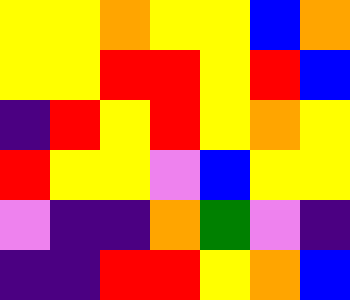[["yellow", "yellow", "orange", "yellow", "yellow", "blue", "orange"], ["yellow", "yellow", "red", "red", "yellow", "red", "blue"], ["indigo", "red", "yellow", "red", "yellow", "orange", "yellow"], ["red", "yellow", "yellow", "violet", "blue", "yellow", "yellow"], ["violet", "indigo", "indigo", "orange", "green", "violet", "indigo"], ["indigo", "indigo", "red", "red", "yellow", "orange", "blue"]]